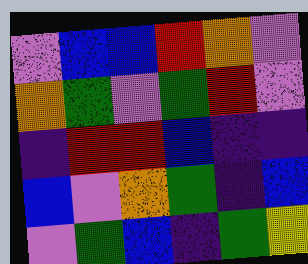[["violet", "blue", "blue", "red", "orange", "violet"], ["orange", "green", "violet", "green", "red", "violet"], ["indigo", "red", "red", "blue", "indigo", "indigo"], ["blue", "violet", "orange", "green", "indigo", "blue"], ["violet", "green", "blue", "indigo", "green", "yellow"]]